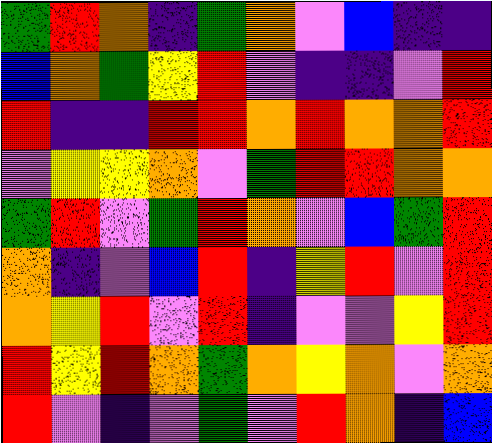[["green", "red", "orange", "indigo", "green", "orange", "violet", "blue", "indigo", "indigo"], ["blue", "orange", "green", "yellow", "red", "violet", "indigo", "indigo", "violet", "red"], ["red", "indigo", "indigo", "red", "red", "orange", "red", "orange", "orange", "red"], ["violet", "yellow", "yellow", "orange", "violet", "green", "red", "red", "orange", "orange"], ["green", "red", "violet", "green", "red", "orange", "violet", "blue", "green", "red"], ["orange", "indigo", "violet", "blue", "red", "indigo", "yellow", "red", "violet", "red"], ["orange", "yellow", "red", "violet", "red", "indigo", "violet", "violet", "yellow", "red"], ["red", "yellow", "red", "orange", "green", "orange", "yellow", "orange", "violet", "orange"], ["red", "violet", "indigo", "violet", "green", "violet", "red", "orange", "indigo", "blue"]]